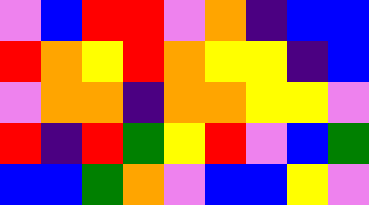[["violet", "blue", "red", "red", "violet", "orange", "indigo", "blue", "blue"], ["red", "orange", "yellow", "red", "orange", "yellow", "yellow", "indigo", "blue"], ["violet", "orange", "orange", "indigo", "orange", "orange", "yellow", "yellow", "violet"], ["red", "indigo", "red", "green", "yellow", "red", "violet", "blue", "green"], ["blue", "blue", "green", "orange", "violet", "blue", "blue", "yellow", "violet"]]